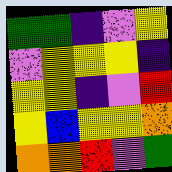[["green", "green", "indigo", "violet", "yellow"], ["violet", "yellow", "yellow", "yellow", "indigo"], ["yellow", "yellow", "indigo", "violet", "red"], ["yellow", "blue", "yellow", "yellow", "orange"], ["orange", "orange", "red", "violet", "green"]]